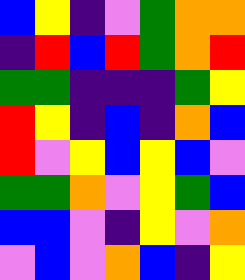[["blue", "yellow", "indigo", "violet", "green", "orange", "orange"], ["indigo", "red", "blue", "red", "green", "orange", "red"], ["green", "green", "indigo", "indigo", "indigo", "green", "yellow"], ["red", "yellow", "indigo", "blue", "indigo", "orange", "blue"], ["red", "violet", "yellow", "blue", "yellow", "blue", "violet"], ["green", "green", "orange", "violet", "yellow", "green", "blue"], ["blue", "blue", "violet", "indigo", "yellow", "violet", "orange"], ["violet", "blue", "violet", "orange", "blue", "indigo", "yellow"]]